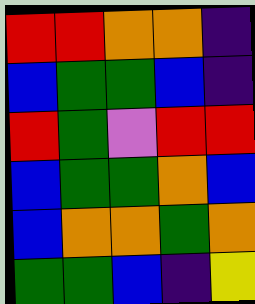[["red", "red", "orange", "orange", "indigo"], ["blue", "green", "green", "blue", "indigo"], ["red", "green", "violet", "red", "red"], ["blue", "green", "green", "orange", "blue"], ["blue", "orange", "orange", "green", "orange"], ["green", "green", "blue", "indigo", "yellow"]]